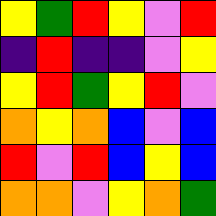[["yellow", "green", "red", "yellow", "violet", "red"], ["indigo", "red", "indigo", "indigo", "violet", "yellow"], ["yellow", "red", "green", "yellow", "red", "violet"], ["orange", "yellow", "orange", "blue", "violet", "blue"], ["red", "violet", "red", "blue", "yellow", "blue"], ["orange", "orange", "violet", "yellow", "orange", "green"]]